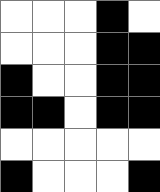[["white", "white", "white", "black", "white"], ["white", "white", "white", "black", "black"], ["black", "white", "white", "black", "black"], ["black", "black", "white", "black", "black"], ["white", "white", "white", "white", "white"], ["black", "white", "white", "white", "black"]]